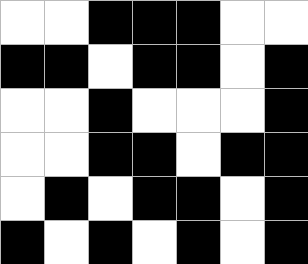[["white", "white", "black", "black", "black", "white", "white"], ["black", "black", "white", "black", "black", "white", "black"], ["white", "white", "black", "white", "white", "white", "black"], ["white", "white", "black", "black", "white", "black", "black"], ["white", "black", "white", "black", "black", "white", "black"], ["black", "white", "black", "white", "black", "white", "black"]]